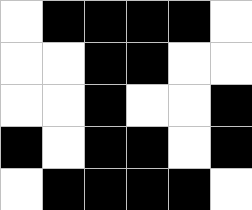[["white", "black", "black", "black", "black", "white"], ["white", "white", "black", "black", "white", "white"], ["white", "white", "black", "white", "white", "black"], ["black", "white", "black", "black", "white", "black"], ["white", "black", "black", "black", "black", "white"]]